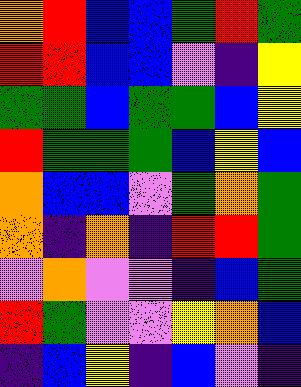[["orange", "red", "blue", "blue", "green", "red", "green"], ["red", "red", "blue", "blue", "violet", "indigo", "yellow"], ["green", "green", "blue", "green", "green", "blue", "yellow"], ["red", "green", "green", "green", "blue", "yellow", "blue"], ["orange", "blue", "blue", "violet", "green", "orange", "green"], ["orange", "indigo", "orange", "indigo", "red", "red", "green"], ["violet", "orange", "violet", "violet", "indigo", "blue", "green"], ["red", "green", "violet", "violet", "yellow", "orange", "blue"], ["indigo", "blue", "yellow", "indigo", "blue", "violet", "indigo"]]